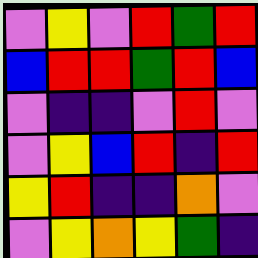[["violet", "yellow", "violet", "red", "green", "red"], ["blue", "red", "red", "green", "red", "blue"], ["violet", "indigo", "indigo", "violet", "red", "violet"], ["violet", "yellow", "blue", "red", "indigo", "red"], ["yellow", "red", "indigo", "indigo", "orange", "violet"], ["violet", "yellow", "orange", "yellow", "green", "indigo"]]